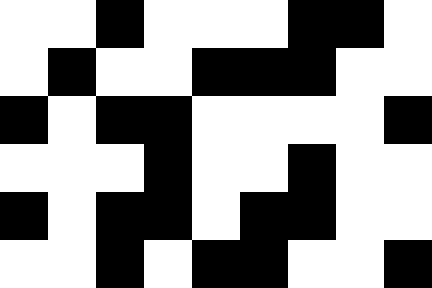[["white", "white", "black", "white", "white", "white", "black", "black", "white"], ["white", "black", "white", "white", "black", "black", "black", "white", "white"], ["black", "white", "black", "black", "white", "white", "white", "white", "black"], ["white", "white", "white", "black", "white", "white", "black", "white", "white"], ["black", "white", "black", "black", "white", "black", "black", "white", "white"], ["white", "white", "black", "white", "black", "black", "white", "white", "black"]]